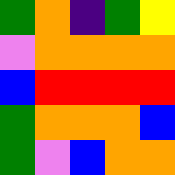[["green", "orange", "indigo", "green", "yellow"], ["violet", "orange", "orange", "orange", "orange"], ["blue", "red", "red", "red", "red"], ["green", "orange", "orange", "orange", "blue"], ["green", "violet", "blue", "orange", "orange"]]